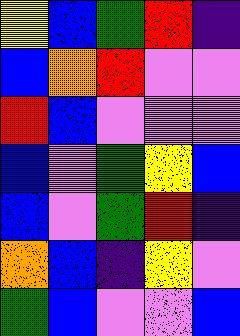[["yellow", "blue", "green", "red", "indigo"], ["blue", "orange", "red", "violet", "violet"], ["red", "blue", "violet", "violet", "violet"], ["blue", "violet", "green", "yellow", "blue"], ["blue", "violet", "green", "red", "indigo"], ["orange", "blue", "indigo", "yellow", "violet"], ["green", "blue", "violet", "violet", "blue"]]